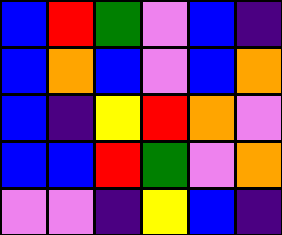[["blue", "red", "green", "violet", "blue", "indigo"], ["blue", "orange", "blue", "violet", "blue", "orange"], ["blue", "indigo", "yellow", "red", "orange", "violet"], ["blue", "blue", "red", "green", "violet", "orange"], ["violet", "violet", "indigo", "yellow", "blue", "indigo"]]